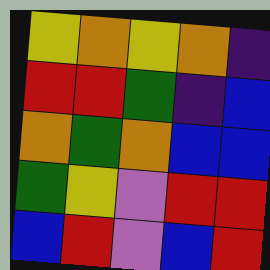[["yellow", "orange", "yellow", "orange", "indigo"], ["red", "red", "green", "indigo", "blue"], ["orange", "green", "orange", "blue", "blue"], ["green", "yellow", "violet", "red", "red"], ["blue", "red", "violet", "blue", "red"]]